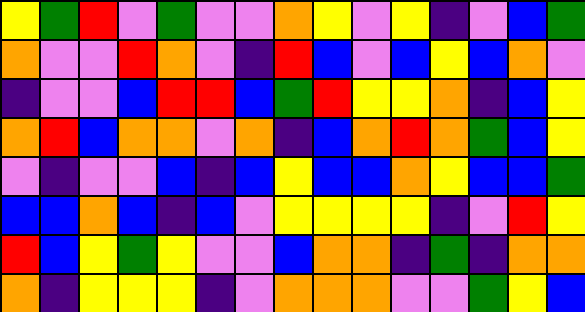[["yellow", "green", "red", "violet", "green", "violet", "violet", "orange", "yellow", "violet", "yellow", "indigo", "violet", "blue", "green"], ["orange", "violet", "violet", "red", "orange", "violet", "indigo", "red", "blue", "violet", "blue", "yellow", "blue", "orange", "violet"], ["indigo", "violet", "violet", "blue", "red", "red", "blue", "green", "red", "yellow", "yellow", "orange", "indigo", "blue", "yellow"], ["orange", "red", "blue", "orange", "orange", "violet", "orange", "indigo", "blue", "orange", "red", "orange", "green", "blue", "yellow"], ["violet", "indigo", "violet", "violet", "blue", "indigo", "blue", "yellow", "blue", "blue", "orange", "yellow", "blue", "blue", "green"], ["blue", "blue", "orange", "blue", "indigo", "blue", "violet", "yellow", "yellow", "yellow", "yellow", "indigo", "violet", "red", "yellow"], ["red", "blue", "yellow", "green", "yellow", "violet", "violet", "blue", "orange", "orange", "indigo", "green", "indigo", "orange", "orange"], ["orange", "indigo", "yellow", "yellow", "yellow", "indigo", "violet", "orange", "orange", "orange", "violet", "violet", "green", "yellow", "blue"]]